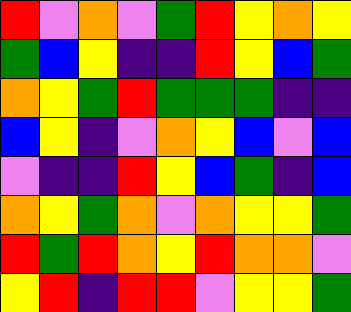[["red", "violet", "orange", "violet", "green", "red", "yellow", "orange", "yellow"], ["green", "blue", "yellow", "indigo", "indigo", "red", "yellow", "blue", "green"], ["orange", "yellow", "green", "red", "green", "green", "green", "indigo", "indigo"], ["blue", "yellow", "indigo", "violet", "orange", "yellow", "blue", "violet", "blue"], ["violet", "indigo", "indigo", "red", "yellow", "blue", "green", "indigo", "blue"], ["orange", "yellow", "green", "orange", "violet", "orange", "yellow", "yellow", "green"], ["red", "green", "red", "orange", "yellow", "red", "orange", "orange", "violet"], ["yellow", "red", "indigo", "red", "red", "violet", "yellow", "yellow", "green"]]